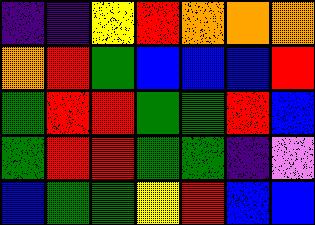[["indigo", "indigo", "yellow", "red", "orange", "orange", "orange"], ["orange", "red", "green", "blue", "blue", "blue", "red"], ["green", "red", "red", "green", "green", "red", "blue"], ["green", "red", "red", "green", "green", "indigo", "violet"], ["blue", "green", "green", "yellow", "red", "blue", "blue"]]